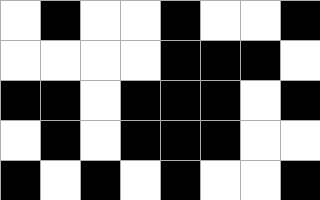[["white", "black", "white", "white", "black", "white", "white", "black"], ["white", "white", "white", "white", "black", "black", "black", "white"], ["black", "black", "white", "black", "black", "black", "white", "black"], ["white", "black", "white", "black", "black", "black", "white", "white"], ["black", "white", "black", "white", "black", "white", "white", "black"]]